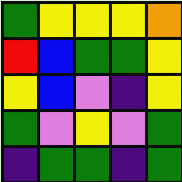[["green", "yellow", "yellow", "yellow", "orange"], ["red", "blue", "green", "green", "yellow"], ["yellow", "blue", "violet", "indigo", "yellow"], ["green", "violet", "yellow", "violet", "green"], ["indigo", "green", "green", "indigo", "green"]]